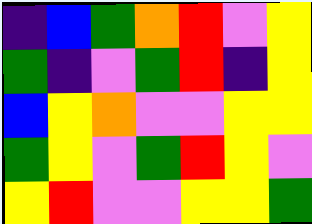[["indigo", "blue", "green", "orange", "red", "violet", "yellow"], ["green", "indigo", "violet", "green", "red", "indigo", "yellow"], ["blue", "yellow", "orange", "violet", "violet", "yellow", "yellow"], ["green", "yellow", "violet", "green", "red", "yellow", "violet"], ["yellow", "red", "violet", "violet", "yellow", "yellow", "green"]]